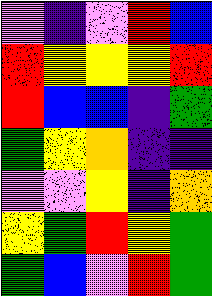[["violet", "indigo", "violet", "red", "blue"], ["red", "yellow", "yellow", "yellow", "red"], ["red", "blue", "blue", "indigo", "green"], ["green", "yellow", "orange", "indigo", "indigo"], ["violet", "violet", "yellow", "indigo", "orange"], ["yellow", "green", "red", "yellow", "green"], ["green", "blue", "violet", "red", "green"]]